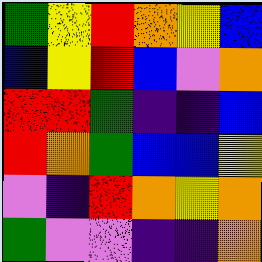[["green", "yellow", "red", "orange", "yellow", "blue"], ["blue", "yellow", "red", "blue", "violet", "orange"], ["red", "red", "green", "indigo", "indigo", "blue"], ["red", "orange", "green", "blue", "blue", "yellow"], ["violet", "indigo", "red", "orange", "yellow", "orange"], ["green", "violet", "violet", "indigo", "indigo", "orange"]]